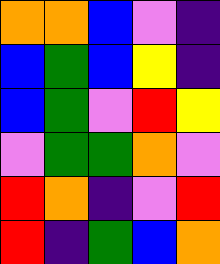[["orange", "orange", "blue", "violet", "indigo"], ["blue", "green", "blue", "yellow", "indigo"], ["blue", "green", "violet", "red", "yellow"], ["violet", "green", "green", "orange", "violet"], ["red", "orange", "indigo", "violet", "red"], ["red", "indigo", "green", "blue", "orange"]]